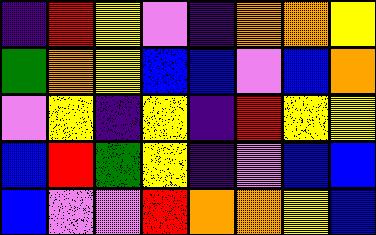[["indigo", "red", "yellow", "violet", "indigo", "orange", "orange", "yellow"], ["green", "orange", "yellow", "blue", "blue", "violet", "blue", "orange"], ["violet", "yellow", "indigo", "yellow", "indigo", "red", "yellow", "yellow"], ["blue", "red", "green", "yellow", "indigo", "violet", "blue", "blue"], ["blue", "violet", "violet", "red", "orange", "orange", "yellow", "blue"]]